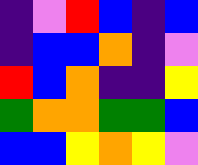[["indigo", "violet", "red", "blue", "indigo", "blue"], ["indigo", "blue", "blue", "orange", "indigo", "violet"], ["red", "blue", "orange", "indigo", "indigo", "yellow"], ["green", "orange", "orange", "green", "green", "blue"], ["blue", "blue", "yellow", "orange", "yellow", "violet"]]